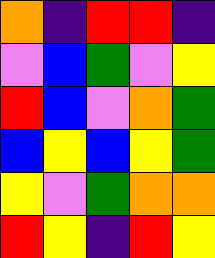[["orange", "indigo", "red", "red", "indigo"], ["violet", "blue", "green", "violet", "yellow"], ["red", "blue", "violet", "orange", "green"], ["blue", "yellow", "blue", "yellow", "green"], ["yellow", "violet", "green", "orange", "orange"], ["red", "yellow", "indigo", "red", "yellow"]]